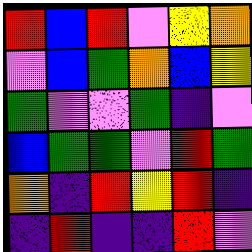[["red", "blue", "red", "violet", "yellow", "orange"], ["violet", "blue", "green", "orange", "blue", "yellow"], ["green", "violet", "violet", "green", "indigo", "violet"], ["blue", "green", "green", "violet", "red", "green"], ["orange", "indigo", "red", "yellow", "red", "indigo"], ["indigo", "red", "indigo", "indigo", "red", "violet"]]